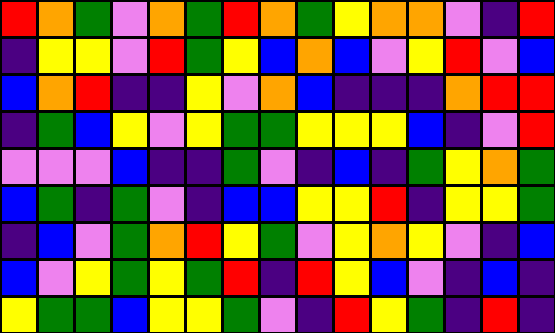[["red", "orange", "green", "violet", "orange", "green", "red", "orange", "green", "yellow", "orange", "orange", "violet", "indigo", "red"], ["indigo", "yellow", "yellow", "violet", "red", "green", "yellow", "blue", "orange", "blue", "violet", "yellow", "red", "violet", "blue"], ["blue", "orange", "red", "indigo", "indigo", "yellow", "violet", "orange", "blue", "indigo", "indigo", "indigo", "orange", "red", "red"], ["indigo", "green", "blue", "yellow", "violet", "yellow", "green", "green", "yellow", "yellow", "yellow", "blue", "indigo", "violet", "red"], ["violet", "violet", "violet", "blue", "indigo", "indigo", "green", "violet", "indigo", "blue", "indigo", "green", "yellow", "orange", "green"], ["blue", "green", "indigo", "green", "violet", "indigo", "blue", "blue", "yellow", "yellow", "red", "indigo", "yellow", "yellow", "green"], ["indigo", "blue", "violet", "green", "orange", "red", "yellow", "green", "violet", "yellow", "orange", "yellow", "violet", "indigo", "blue"], ["blue", "violet", "yellow", "green", "yellow", "green", "red", "indigo", "red", "yellow", "blue", "violet", "indigo", "blue", "indigo"], ["yellow", "green", "green", "blue", "yellow", "yellow", "green", "violet", "indigo", "red", "yellow", "green", "indigo", "red", "indigo"]]